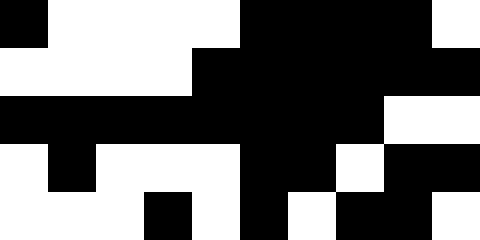[["black", "white", "white", "white", "white", "black", "black", "black", "black", "white"], ["white", "white", "white", "white", "black", "black", "black", "black", "black", "black"], ["black", "black", "black", "black", "black", "black", "black", "black", "white", "white"], ["white", "black", "white", "white", "white", "black", "black", "white", "black", "black"], ["white", "white", "white", "black", "white", "black", "white", "black", "black", "white"]]